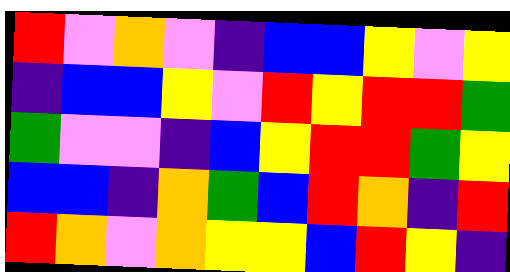[["red", "violet", "orange", "violet", "indigo", "blue", "blue", "yellow", "violet", "yellow"], ["indigo", "blue", "blue", "yellow", "violet", "red", "yellow", "red", "red", "green"], ["green", "violet", "violet", "indigo", "blue", "yellow", "red", "red", "green", "yellow"], ["blue", "blue", "indigo", "orange", "green", "blue", "red", "orange", "indigo", "red"], ["red", "orange", "violet", "orange", "yellow", "yellow", "blue", "red", "yellow", "indigo"]]